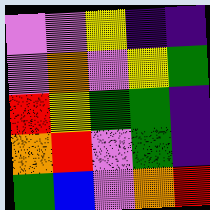[["violet", "violet", "yellow", "indigo", "indigo"], ["violet", "orange", "violet", "yellow", "green"], ["red", "yellow", "green", "green", "indigo"], ["orange", "red", "violet", "green", "indigo"], ["green", "blue", "violet", "orange", "red"]]